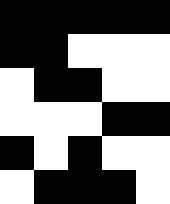[["black", "black", "black", "black", "black"], ["black", "black", "white", "white", "white"], ["white", "black", "black", "white", "white"], ["white", "white", "white", "black", "black"], ["black", "white", "black", "white", "white"], ["white", "black", "black", "black", "white"]]